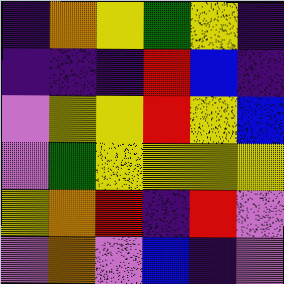[["indigo", "orange", "yellow", "green", "yellow", "indigo"], ["indigo", "indigo", "indigo", "red", "blue", "indigo"], ["violet", "yellow", "yellow", "red", "yellow", "blue"], ["violet", "green", "yellow", "yellow", "yellow", "yellow"], ["yellow", "orange", "red", "indigo", "red", "violet"], ["violet", "orange", "violet", "blue", "indigo", "violet"]]